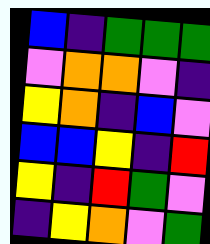[["blue", "indigo", "green", "green", "green"], ["violet", "orange", "orange", "violet", "indigo"], ["yellow", "orange", "indigo", "blue", "violet"], ["blue", "blue", "yellow", "indigo", "red"], ["yellow", "indigo", "red", "green", "violet"], ["indigo", "yellow", "orange", "violet", "green"]]